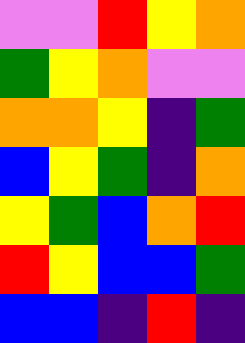[["violet", "violet", "red", "yellow", "orange"], ["green", "yellow", "orange", "violet", "violet"], ["orange", "orange", "yellow", "indigo", "green"], ["blue", "yellow", "green", "indigo", "orange"], ["yellow", "green", "blue", "orange", "red"], ["red", "yellow", "blue", "blue", "green"], ["blue", "blue", "indigo", "red", "indigo"]]